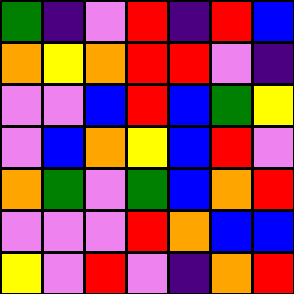[["green", "indigo", "violet", "red", "indigo", "red", "blue"], ["orange", "yellow", "orange", "red", "red", "violet", "indigo"], ["violet", "violet", "blue", "red", "blue", "green", "yellow"], ["violet", "blue", "orange", "yellow", "blue", "red", "violet"], ["orange", "green", "violet", "green", "blue", "orange", "red"], ["violet", "violet", "violet", "red", "orange", "blue", "blue"], ["yellow", "violet", "red", "violet", "indigo", "orange", "red"]]